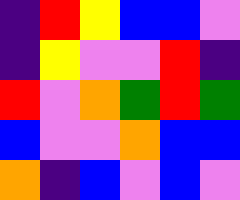[["indigo", "red", "yellow", "blue", "blue", "violet"], ["indigo", "yellow", "violet", "violet", "red", "indigo"], ["red", "violet", "orange", "green", "red", "green"], ["blue", "violet", "violet", "orange", "blue", "blue"], ["orange", "indigo", "blue", "violet", "blue", "violet"]]